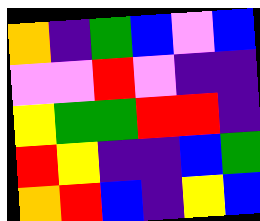[["orange", "indigo", "green", "blue", "violet", "blue"], ["violet", "violet", "red", "violet", "indigo", "indigo"], ["yellow", "green", "green", "red", "red", "indigo"], ["red", "yellow", "indigo", "indigo", "blue", "green"], ["orange", "red", "blue", "indigo", "yellow", "blue"]]